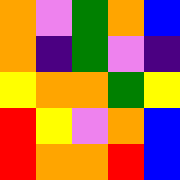[["orange", "violet", "green", "orange", "blue"], ["orange", "indigo", "green", "violet", "indigo"], ["yellow", "orange", "orange", "green", "yellow"], ["red", "yellow", "violet", "orange", "blue"], ["red", "orange", "orange", "red", "blue"]]